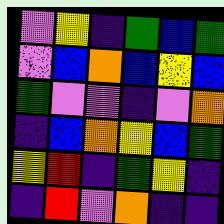[["violet", "yellow", "indigo", "green", "blue", "green"], ["violet", "blue", "orange", "blue", "yellow", "blue"], ["green", "violet", "violet", "indigo", "violet", "orange"], ["indigo", "blue", "orange", "yellow", "blue", "green"], ["yellow", "red", "indigo", "green", "yellow", "indigo"], ["indigo", "red", "violet", "orange", "indigo", "indigo"]]